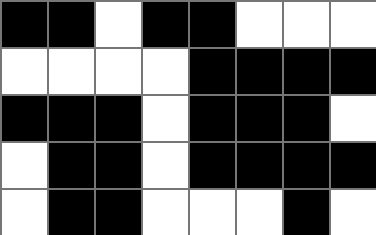[["black", "black", "white", "black", "black", "white", "white", "white"], ["white", "white", "white", "white", "black", "black", "black", "black"], ["black", "black", "black", "white", "black", "black", "black", "white"], ["white", "black", "black", "white", "black", "black", "black", "black"], ["white", "black", "black", "white", "white", "white", "black", "white"]]